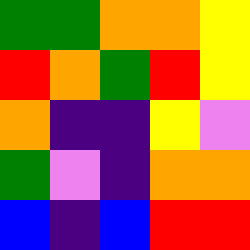[["green", "green", "orange", "orange", "yellow"], ["red", "orange", "green", "red", "yellow"], ["orange", "indigo", "indigo", "yellow", "violet"], ["green", "violet", "indigo", "orange", "orange"], ["blue", "indigo", "blue", "red", "red"]]